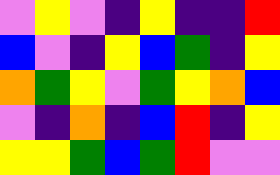[["violet", "yellow", "violet", "indigo", "yellow", "indigo", "indigo", "red"], ["blue", "violet", "indigo", "yellow", "blue", "green", "indigo", "yellow"], ["orange", "green", "yellow", "violet", "green", "yellow", "orange", "blue"], ["violet", "indigo", "orange", "indigo", "blue", "red", "indigo", "yellow"], ["yellow", "yellow", "green", "blue", "green", "red", "violet", "violet"]]